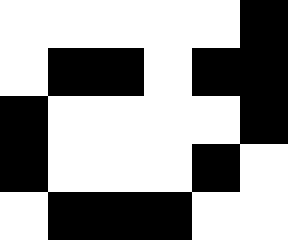[["white", "white", "white", "white", "white", "black"], ["white", "black", "black", "white", "black", "black"], ["black", "white", "white", "white", "white", "black"], ["black", "white", "white", "white", "black", "white"], ["white", "black", "black", "black", "white", "white"]]